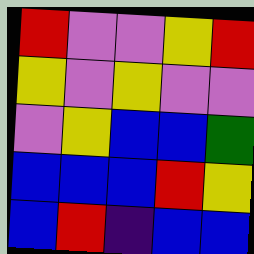[["red", "violet", "violet", "yellow", "red"], ["yellow", "violet", "yellow", "violet", "violet"], ["violet", "yellow", "blue", "blue", "green"], ["blue", "blue", "blue", "red", "yellow"], ["blue", "red", "indigo", "blue", "blue"]]